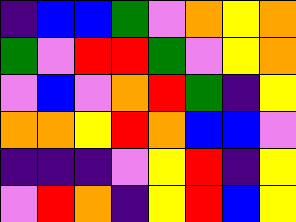[["indigo", "blue", "blue", "green", "violet", "orange", "yellow", "orange"], ["green", "violet", "red", "red", "green", "violet", "yellow", "orange"], ["violet", "blue", "violet", "orange", "red", "green", "indigo", "yellow"], ["orange", "orange", "yellow", "red", "orange", "blue", "blue", "violet"], ["indigo", "indigo", "indigo", "violet", "yellow", "red", "indigo", "yellow"], ["violet", "red", "orange", "indigo", "yellow", "red", "blue", "yellow"]]